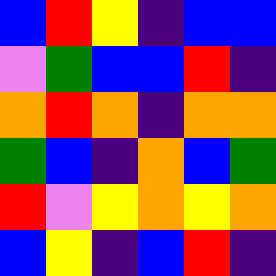[["blue", "red", "yellow", "indigo", "blue", "blue"], ["violet", "green", "blue", "blue", "red", "indigo"], ["orange", "red", "orange", "indigo", "orange", "orange"], ["green", "blue", "indigo", "orange", "blue", "green"], ["red", "violet", "yellow", "orange", "yellow", "orange"], ["blue", "yellow", "indigo", "blue", "red", "indigo"]]